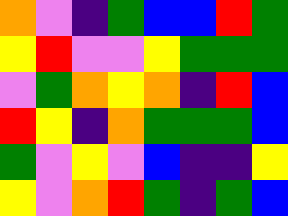[["orange", "violet", "indigo", "green", "blue", "blue", "red", "green"], ["yellow", "red", "violet", "violet", "yellow", "green", "green", "green"], ["violet", "green", "orange", "yellow", "orange", "indigo", "red", "blue"], ["red", "yellow", "indigo", "orange", "green", "green", "green", "blue"], ["green", "violet", "yellow", "violet", "blue", "indigo", "indigo", "yellow"], ["yellow", "violet", "orange", "red", "green", "indigo", "green", "blue"]]